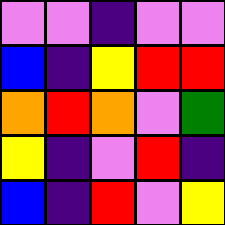[["violet", "violet", "indigo", "violet", "violet"], ["blue", "indigo", "yellow", "red", "red"], ["orange", "red", "orange", "violet", "green"], ["yellow", "indigo", "violet", "red", "indigo"], ["blue", "indigo", "red", "violet", "yellow"]]